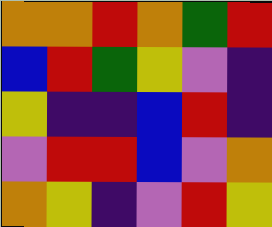[["orange", "orange", "red", "orange", "green", "red"], ["blue", "red", "green", "yellow", "violet", "indigo"], ["yellow", "indigo", "indigo", "blue", "red", "indigo"], ["violet", "red", "red", "blue", "violet", "orange"], ["orange", "yellow", "indigo", "violet", "red", "yellow"]]